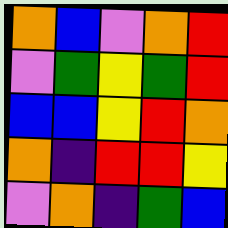[["orange", "blue", "violet", "orange", "red"], ["violet", "green", "yellow", "green", "red"], ["blue", "blue", "yellow", "red", "orange"], ["orange", "indigo", "red", "red", "yellow"], ["violet", "orange", "indigo", "green", "blue"]]